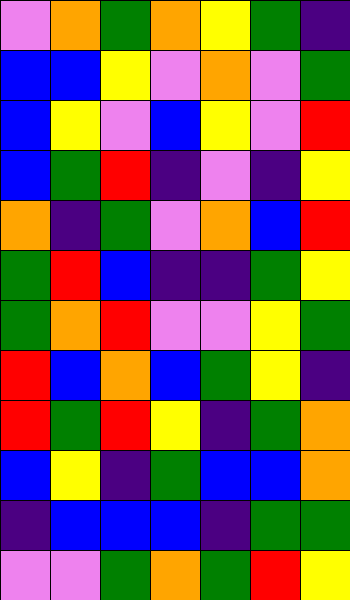[["violet", "orange", "green", "orange", "yellow", "green", "indigo"], ["blue", "blue", "yellow", "violet", "orange", "violet", "green"], ["blue", "yellow", "violet", "blue", "yellow", "violet", "red"], ["blue", "green", "red", "indigo", "violet", "indigo", "yellow"], ["orange", "indigo", "green", "violet", "orange", "blue", "red"], ["green", "red", "blue", "indigo", "indigo", "green", "yellow"], ["green", "orange", "red", "violet", "violet", "yellow", "green"], ["red", "blue", "orange", "blue", "green", "yellow", "indigo"], ["red", "green", "red", "yellow", "indigo", "green", "orange"], ["blue", "yellow", "indigo", "green", "blue", "blue", "orange"], ["indigo", "blue", "blue", "blue", "indigo", "green", "green"], ["violet", "violet", "green", "orange", "green", "red", "yellow"]]